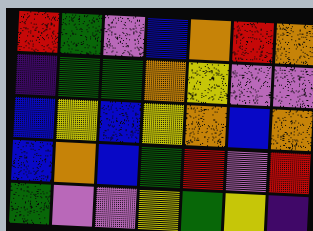[["red", "green", "violet", "blue", "orange", "red", "orange"], ["indigo", "green", "green", "orange", "yellow", "violet", "violet"], ["blue", "yellow", "blue", "yellow", "orange", "blue", "orange"], ["blue", "orange", "blue", "green", "red", "violet", "red"], ["green", "violet", "violet", "yellow", "green", "yellow", "indigo"]]